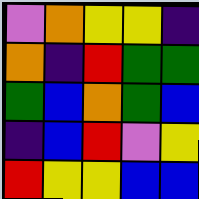[["violet", "orange", "yellow", "yellow", "indigo"], ["orange", "indigo", "red", "green", "green"], ["green", "blue", "orange", "green", "blue"], ["indigo", "blue", "red", "violet", "yellow"], ["red", "yellow", "yellow", "blue", "blue"]]